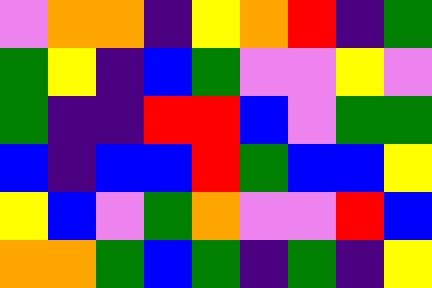[["violet", "orange", "orange", "indigo", "yellow", "orange", "red", "indigo", "green"], ["green", "yellow", "indigo", "blue", "green", "violet", "violet", "yellow", "violet"], ["green", "indigo", "indigo", "red", "red", "blue", "violet", "green", "green"], ["blue", "indigo", "blue", "blue", "red", "green", "blue", "blue", "yellow"], ["yellow", "blue", "violet", "green", "orange", "violet", "violet", "red", "blue"], ["orange", "orange", "green", "blue", "green", "indigo", "green", "indigo", "yellow"]]